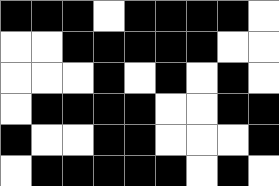[["black", "black", "black", "white", "black", "black", "black", "black", "white"], ["white", "white", "black", "black", "black", "black", "black", "white", "white"], ["white", "white", "white", "black", "white", "black", "white", "black", "white"], ["white", "black", "black", "black", "black", "white", "white", "black", "black"], ["black", "white", "white", "black", "black", "white", "white", "white", "black"], ["white", "black", "black", "black", "black", "black", "white", "black", "white"]]